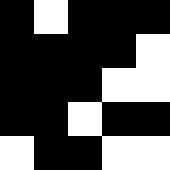[["black", "white", "black", "black", "black"], ["black", "black", "black", "black", "white"], ["black", "black", "black", "white", "white"], ["black", "black", "white", "black", "black"], ["white", "black", "black", "white", "white"]]